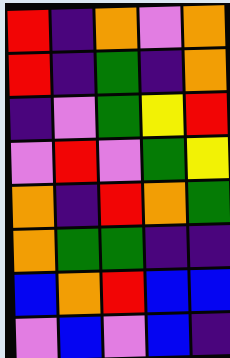[["red", "indigo", "orange", "violet", "orange"], ["red", "indigo", "green", "indigo", "orange"], ["indigo", "violet", "green", "yellow", "red"], ["violet", "red", "violet", "green", "yellow"], ["orange", "indigo", "red", "orange", "green"], ["orange", "green", "green", "indigo", "indigo"], ["blue", "orange", "red", "blue", "blue"], ["violet", "blue", "violet", "blue", "indigo"]]